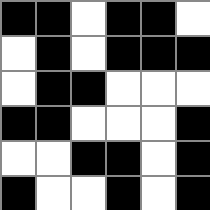[["black", "black", "white", "black", "black", "white"], ["white", "black", "white", "black", "black", "black"], ["white", "black", "black", "white", "white", "white"], ["black", "black", "white", "white", "white", "black"], ["white", "white", "black", "black", "white", "black"], ["black", "white", "white", "black", "white", "black"]]